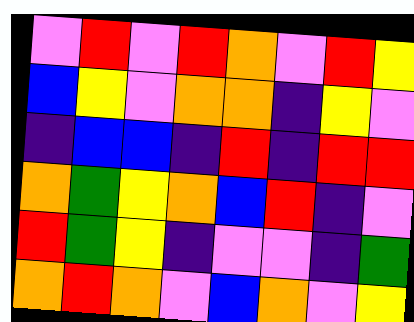[["violet", "red", "violet", "red", "orange", "violet", "red", "yellow"], ["blue", "yellow", "violet", "orange", "orange", "indigo", "yellow", "violet"], ["indigo", "blue", "blue", "indigo", "red", "indigo", "red", "red"], ["orange", "green", "yellow", "orange", "blue", "red", "indigo", "violet"], ["red", "green", "yellow", "indigo", "violet", "violet", "indigo", "green"], ["orange", "red", "orange", "violet", "blue", "orange", "violet", "yellow"]]